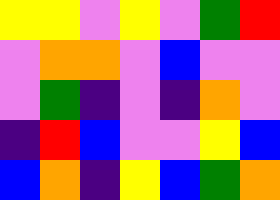[["yellow", "yellow", "violet", "yellow", "violet", "green", "red"], ["violet", "orange", "orange", "violet", "blue", "violet", "violet"], ["violet", "green", "indigo", "violet", "indigo", "orange", "violet"], ["indigo", "red", "blue", "violet", "violet", "yellow", "blue"], ["blue", "orange", "indigo", "yellow", "blue", "green", "orange"]]